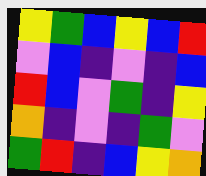[["yellow", "green", "blue", "yellow", "blue", "red"], ["violet", "blue", "indigo", "violet", "indigo", "blue"], ["red", "blue", "violet", "green", "indigo", "yellow"], ["orange", "indigo", "violet", "indigo", "green", "violet"], ["green", "red", "indigo", "blue", "yellow", "orange"]]